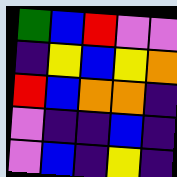[["green", "blue", "red", "violet", "violet"], ["indigo", "yellow", "blue", "yellow", "orange"], ["red", "blue", "orange", "orange", "indigo"], ["violet", "indigo", "indigo", "blue", "indigo"], ["violet", "blue", "indigo", "yellow", "indigo"]]